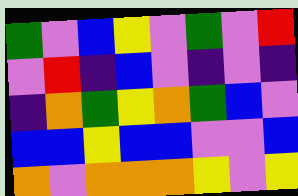[["green", "violet", "blue", "yellow", "violet", "green", "violet", "red"], ["violet", "red", "indigo", "blue", "violet", "indigo", "violet", "indigo"], ["indigo", "orange", "green", "yellow", "orange", "green", "blue", "violet"], ["blue", "blue", "yellow", "blue", "blue", "violet", "violet", "blue"], ["orange", "violet", "orange", "orange", "orange", "yellow", "violet", "yellow"]]